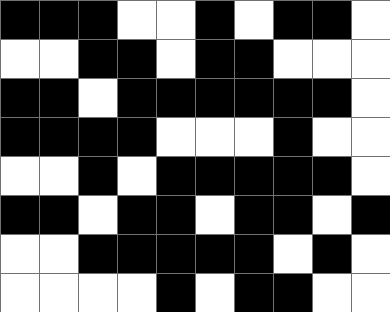[["black", "black", "black", "white", "white", "black", "white", "black", "black", "white"], ["white", "white", "black", "black", "white", "black", "black", "white", "white", "white"], ["black", "black", "white", "black", "black", "black", "black", "black", "black", "white"], ["black", "black", "black", "black", "white", "white", "white", "black", "white", "white"], ["white", "white", "black", "white", "black", "black", "black", "black", "black", "white"], ["black", "black", "white", "black", "black", "white", "black", "black", "white", "black"], ["white", "white", "black", "black", "black", "black", "black", "white", "black", "white"], ["white", "white", "white", "white", "black", "white", "black", "black", "white", "white"]]